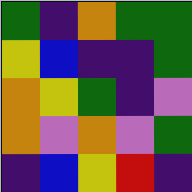[["green", "indigo", "orange", "green", "green"], ["yellow", "blue", "indigo", "indigo", "green"], ["orange", "yellow", "green", "indigo", "violet"], ["orange", "violet", "orange", "violet", "green"], ["indigo", "blue", "yellow", "red", "indigo"]]